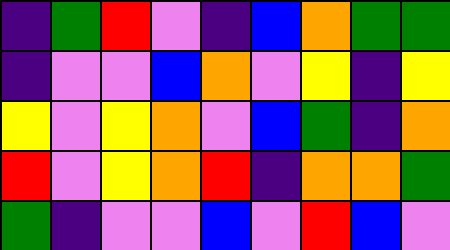[["indigo", "green", "red", "violet", "indigo", "blue", "orange", "green", "green"], ["indigo", "violet", "violet", "blue", "orange", "violet", "yellow", "indigo", "yellow"], ["yellow", "violet", "yellow", "orange", "violet", "blue", "green", "indigo", "orange"], ["red", "violet", "yellow", "orange", "red", "indigo", "orange", "orange", "green"], ["green", "indigo", "violet", "violet", "blue", "violet", "red", "blue", "violet"]]